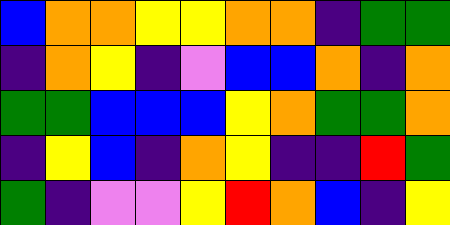[["blue", "orange", "orange", "yellow", "yellow", "orange", "orange", "indigo", "green", "green"], ["indigo", "orange", "yellow", "indigo", "violet", "blue", "blue", "orange", "indigo", "orange"], ["green", "green", "blue", "blue", "blue", "yellow", "orange", "green", "green", "orange"], ["indigo", "yellow", "blue", "indigo", "orange", "yellow", "indigo", "indigo", "red", "green"], ["green", "indigo", "violet", "violet", "yellow", "red", "orange", "blue", "indigo", "yellow"]]